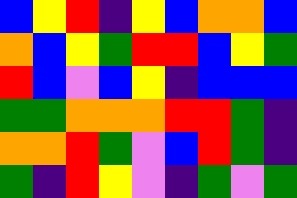[["blue", "yellow", "red", "indigo", "yellow", "blue", "orange", "orange", "blue"], ["orange", "blue", "yellow", "green", "red", "red", "blue", "yellow", "green"], ["red", "blue", "violet", "blue", "yellow", "indigo", "blue", "blue", "blue"], ["green", "green", "orange", "orange", "orange", "red", "red", "green", "indigo"], ["orange", "orange", "red", "green", "violet", "blue", "red", "green", "indigo"], ["green", "indigo", "red", "yellow", "violet", "indigo", "green", "violet", "green"]]